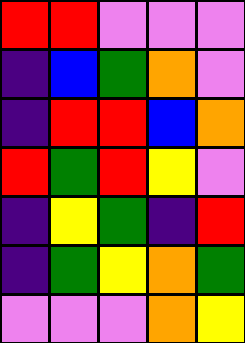[["red", "red", "violet", "violet", "violet"], ["indigo", "blue", "green", "orange", "violet"], ["indigo", "red", "red", "blue", "orange"], ["red", "green", "red", "yellow", "violet"], ["indigo", "yellow", "green", "indigo", "red"], ["indigo", "green", "yellow", "orange", "green"], ["violet", "violet", "violet", "orange", "yellow"]]